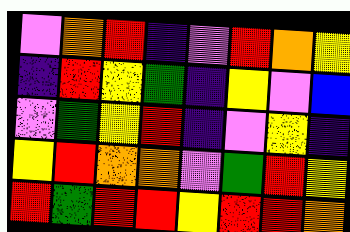[["violet", "orange", "red", "indigo", "violet", "red", "orange", "yellow"], ["indigo", "red", "yellow", "green", "indigo", "yellow", "violet", "blue"], ["violet", "green", "yellow", "red", "indigo", "violet", "yellow", "indigo"], ["yellow", "red", "orange", "orange", "violet", "green", "red", "yellow"], ["red", "green", "red", "red", "yellow", "red", "red", "orange"]]